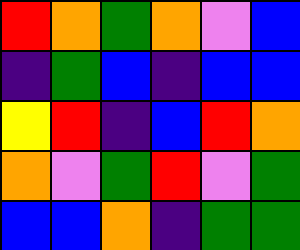[["red", "orange", "green", "orange", "violet", "blue"], ["indigo", "green", "blue", "indigo", "blue", "blue"], ["yellow", "red", "indigo", "blue", "red", "orange"], ["orange", "violet", "green", "red", "violet", "green"], ["blue", "blue", "orange", "indigo", "green", "green"]]